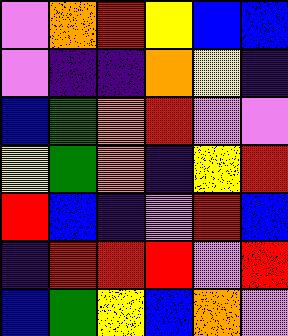[["violet", "orange", "red", "yellow", "blue", "blue"], ["violet", "indigo", "indigo", "orange", "yellow", "indigo"], ["blue", "green", "orange", "red", "violet", "violet"], ["yellow", "green", "orange", "indigo", "yellow", "red"], ["red", "blue", "indigo", "violet", "red", "blue"], ["indigo", "red", "red", "red", "violet", "red"], ["blue", "green", "yellow", "blue", "orange", "violet"]]